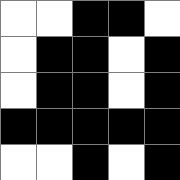[["white", "white", "black", "black", "white"], ["white", "black", "black", "white", "black"], ["white", "black", "black", "white", "black"], ["black", "black", "black", "black", "black"], ["white", "white", "black", "white", "black"]]